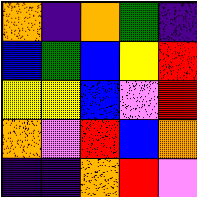[["orange", "indigo", "orange", "green", "indigo"], ["blue", "green", "blue", "yellow", "red"], ["yellow", "yellow", "blue", "violet", "red"], ["orange", "violet", "red", "blue", "orange"], ["indigo", "indigo", "orange", "red", "violet"]]